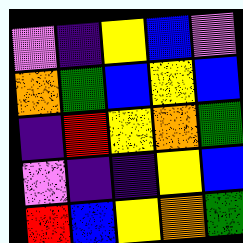[["violet", "indigo", "yellow", "blue", "violet"], ["orange", "green", "blue", "yellow", "blue"], ["indigo", "red", "yellow", "orange", "green"], ["violet", "indigo", "indigo", "yellow", "blue"], ["red", "blue", "yellow", "orange", "green"]]